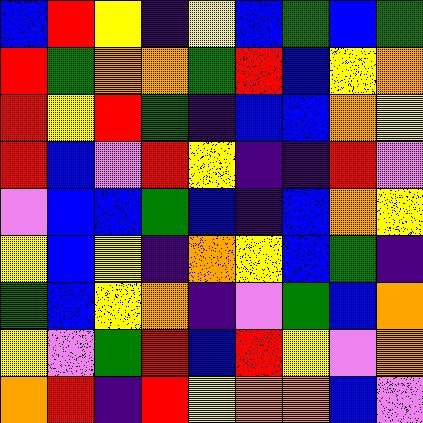[["blue", "red", "yellow", "indigo", "yellow", "blue", "green", "blue", "green"], ["red", "green", "orange", "orange", "green", "red", "blue", "yellow", "orange"], ["red", "yellow", "red", "green", "indigo", "blue", "blue", "orange", "yellow"], ["red", "blue", "violet", "red", "yellow", "indigo", "indigo", "red", "violet"], ["violet", "blue", "blue", "green", "blue", "indigo", "blue", "orange", "yellow"], ["yellow", "blue", "yellow", "indigo", "orange", "yellow", "blue", "green", "indigo"], ["green", "blue", "yellow", "orange", "indigo", "violet", "green", "blue", "orange"], ["yellow", "violet", "green", "red", "blue", "red", "yellow", "violet", "orange"], ["orange", "red", "indigo", "red", "yellow", "orange", "orange", "blue", "violet"]]